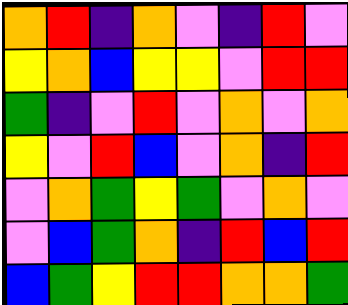[["orange", "red", "indigo", "orange", "violet", "indigo", "red", "violet"], ["yellow", "orange", "blue", "yellow", "yellow", "violet", "red", "red"], ["green", "indigo", "violet", "red", "violet", "orange", "violet", "orange"], ["yellow", "violet", "red", "blue", "violet", "orange", "indigo", "red"], ["violet", "orange", "green", "yellow", "green", "violet", "orange", "violet"], ["violet", "blue", "green", "orange", "indigo", "red", "blue", "red"], ["blue", "green", "yellow", "red", "red", "orange", "orange", "green"]]